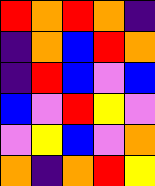[["red", "orange", "red", "orange", "indigo"], ["indigo", "orange", "blue", "red", "orange"], ["indigo", "red", "blue", "violet", "blue"], ["blue", "violet", "red", "yellow", "violet"], ["violet", "yellow", "blue", "violet", "orange"], ["orange", "indigo", "orange", "red", "yellow"]]